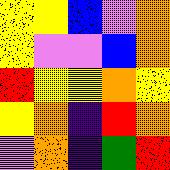[["yellow", "yellow", "blue", "violet", "orange"], ["yellow", "violet", "violet", "blue", "orange"], ["red", "yellow", "yellow", "orange", "yellow"], ["yellow", "orange", "indigo", "red", "orange"], ["violet", "orange", "indigo", "green", "red"]]